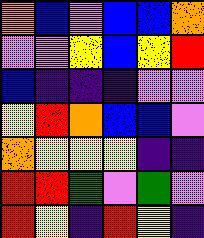[["orange", "blue", "violet", "blue", "blue", "orange"], ["violet", "violet", "yellow", "blue", "yellow", "red"], ["blue", "indigo", "indigo", "indigo", "violet", "violet"], ["yellow", "red", "orange", "blue", "blue", "violet"], ["orange", "yellow", "yellow", "yellow", "indigo", "indigo"], ["red", "red", "green", "violet", "green", "violet"], ["red", "yellow", "indigo", "red", "yellow", "indigo"]]